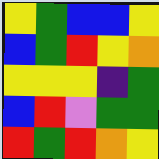[["yellow", "green", "blue", "blue", "yellow"], ["blue", "green", "red", "yellow", "orange"], ["yellow", "yellow", "yellow", "indigo", "green"], ["blue", "red", "violet", "green", "green"], ["red", "green", "red", "orange", "yellow"]]